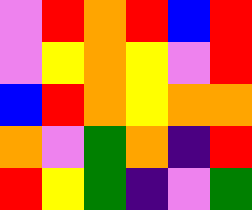[["violet", "red", "orange", "red", "blue", "red"], ["violet", "yellow", "orange", "yellow", "violet", "red"], ["blue", "red", "orange", "yellow", "orange", "orange"], ["orange", "violet", "green", "orange", "indigo", "red"], ["red", "yellow", "green", "indigo", "violet", "green"]]